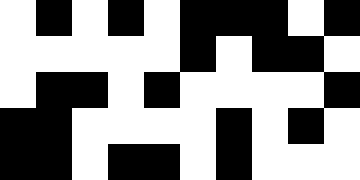[["white", "black", "white", "black", "white", "black", "black", "black", "white", "black"], ["white", "white", "white", "white", "white", "black", "white", "black", "black", "white"], ["white", "black", "black", "white", "black", "white", "white", "white", "white", "black"], ["black", "black", "white", "white", "white", "white", "black", "white", "black", "white"], ["black", "black", "white", "black", "black", "white", "black", "white", "white", "white"]]